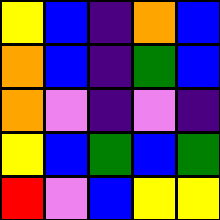[["yellow", "blue", "indigo", "orange", "blue"], ["orange", "blue", "indigo", "green", "blue"], ["orange", "violet", "indigo", "violet", "indigo"], ["yellow", "blue", "green", "blue", "green"], ["red", "violet", "blue", "yellow", "yellow"]]